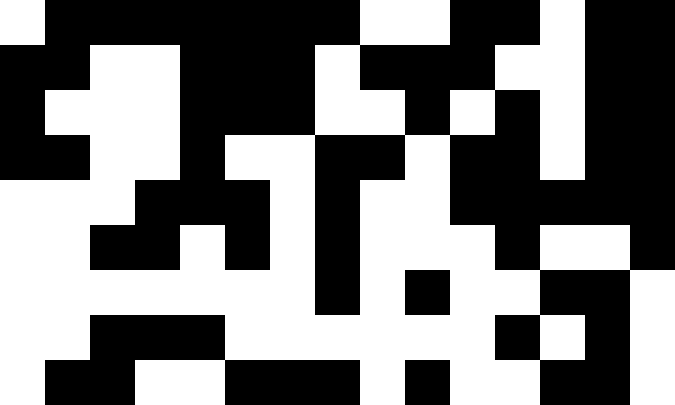[["white", "black", "black", "black", "black", "black", "black", "black", "white", "white", "black", "black", "white", "black", "black"], ["black", "black", "white", "white", "black", "black", "black", "white", "black", "black", "black", "white", "white", "black", "black"], ["black", "white", "white", "white", "black", "black", "black", "white", "white", "black", "white", "black", "white", "black", "black"], ["black", "black", "white", "white", "black", "white", "white", "black", "black", "white", "black", "black", "white", "black", "black"], ["white", "white", "white", "black", "black", "black", "white", "black", "white", "white", "black", "black", "black", "black", "black"], ["white", "white", "black", "black", "white", "black", "white", "black", "white", "white", "white", "black", "white", "white", "black"], ["white", "white", "white", "white", "white", "white", "white", "black", "white", "black", "white", "white", "black", "black", "white"], ["white", "white", "black", "black", "black", "white", "white", "white", "white", "white", "white", "black", "white", "black", "white"], ["white", "black", "black", "white", "white", "black", "black", "black", "white", "black", "white", "white", "black", "black", "white"]]